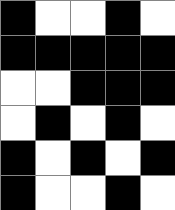[["black", "white", "white", "black", "white"], ["black", "black", "black", "black", "black"], ["white", "white", "black", "black", "black"], ["white", "black", "white", "black", "white"], ["black", "white", "black", "white", "black"], ["black", "white", "white", "black", "white"]]